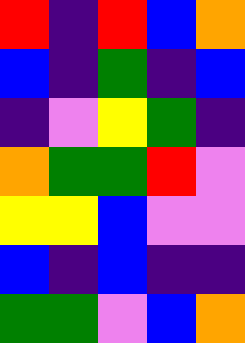[["red", "indigo", "red", "blue", "orange"], ["blue", "indigo", "green", "indigo", "blue"], ["indigo", "violet", "yellow", "green", "indigo"], ["orange", "green", "green", "red", "violet"], ["yellow", "yellow", "blue", "violet", "violet"], ["blue", "indigo", "blue", "indigo", "indigo"], ["green", "green", "violet", "blue", "orange"]]